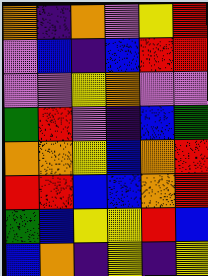[["orange", "indigo", "orange", "violet", "yellow", "red"], ["violet", "blue", "indigo", "blue", "red", "red"], ["violet", "violet", "yellow", "orange", "violet", "violet"], ["green", "red", "violet", "indigo", "blue", "green"], ["orange", "orange", "yellow", "blue", "orange", "red"], ["red", "red", "blue", "blue", "orange", "red"], ["green", "blue", "yellow", "yellow", "red", "blue"], ["blue", "orange", "indigo", "yellow", "indigo", "yellow"]]